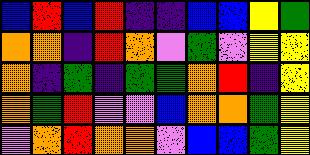[["blue", "red", "blue", "red", "indigo", "indigo", "blue", "blue", "yellow", "green"], ["orange", "orange", "indigo", "red", "orange", "violet", "green", "violet", "yellow", "yellow"], ["orange", "indigo", "green", "indigo", "green", "green", "orange", "red", "indigo", "yellow"], ["orange", "green", "red", "violet", "violet", "blue", "orange", "orange", "green", "yellow"], ["violet", "orange", "red", "orange", "orange", "violet", "blue", "blue", "green", "yellow"]]